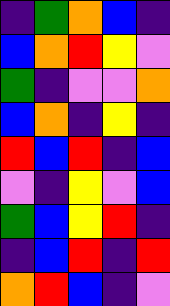[["indigo", "green", "orange", "blue", "indigo"], ["blue", "orange", "red", "yellow", "violet"], ["green", "indigo", "violet", "violet", "orange"], ["blue", "orange", "indigo", "yellow", "indigo"], ["red", "blue", "red", "indigo", "blue"], ["violet", "indigo", "yellow", "violet", "blue"], ["green", "blue", "yellow", "red", "indigo"], ["indigo", "blue", "red", "indigo", "red"], ["orange", "red", "blue", "indigo", "violet"]]